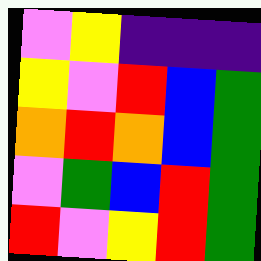[["violet", "yellow", "indigo", "indigo", "indigo"], ["yellow", "violet", "red", "blue", "green"], ["orange", "red", "orange", "blue", "green"], ["violet", "green", "blue", "red", "green"], ["red", "violet", "yellow", "red", "green"]]